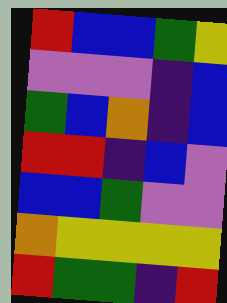[["red", "blue", "blue", "green", "yellow"], ["violet", "violet", "violet", "indigo", "blue"], ["green", "blue", "orange", "indigo", "blue"], ["red", "red", "indigo", "blue", "violet"], ["blue", "blue", "green", "violet", "violet"], ["orange", "yellow", "yellow", "yellow", "yellow"], ["red", "green", "green", "indigo", "red"]]